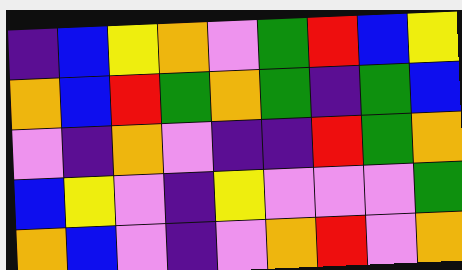[["indigo", "blue", "yellow", "orange", "violet", "green", "red", "blue", "yellow"], ["orange", "blue", "red", "green", "orange", "green", "indigo", "green", "blue"], ["violet", "indigo", "orange", "violet", "indigo", "indigo", "red", "green", "orange"], ["blue", "yellow", "violet", "indigo", "yellow", "violet", "violet", "violet", "green"], ["orange", "blue", "violet", "indigo", "violet", "orange", "red", "violet", "orange"]]